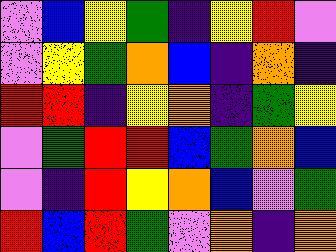[["violet", "blue", "yellow", "green", "indigo", "yellow", "red", "violet"], ["violet", "yellow", "green", "orange", "blue", "indigo", "orange", "indigo"], ["red", "red", "indigo", "yellow", "orange", "indigo", "green", "yellow"], ["violet", "green", "red", "red", "blue", "green", "orange", "blue"], ["violet", "indigo", "red", "yellow", "orange", "blue", "violet", "green"], ["red", "blue", "red", "green", "violet", "orange", "indigo", "orange"]]